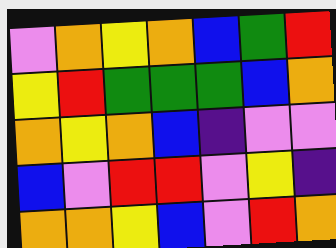[["violet", "orange", "yellow", "orange", "blue", "green", "red"], ["yellow", "red", "green", "green", "green", "blue", "orange"], ["orange", "yellow", "orange", "blue", "indigo", "violet", "violet"], ["blue", "violet", "red", "red", "violet", "yellow", "indigo"], ["orange", "orange", "yellow", "blue", "violet", "red", "orange"]]